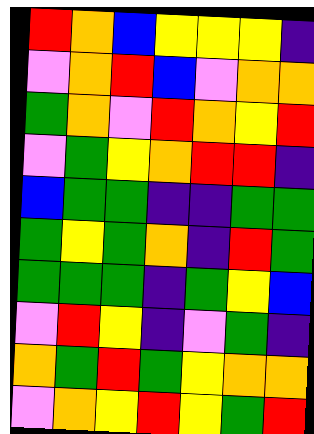[["red", "orange", "blue", "yellow", "yellow", "yellow", "indigo"], ["violet", "orange", "red", "blue", "violet", "orange", "orange"], ["green", "orange", "violet", "red", "orange", "yellow", "red"], ["violet", "green", "yellow", "orange", "red", "red", "indigo"], ["blue", "green", "green", "indigo", "indigo", "green", "green"], ["green", "yellow", "green", "orange", "indigo", "red", "green"], ["green", "green", "green", "indigo", "green", "yellow", "blue"], ["violet", "red", "yellow", "indigo", "violet", "green", "indigo"], ["orange", "green", "red", "green", "yellow", "orange", "orange"], ["violet", "orange", "yellow", "red", "yellow", "green", "red"]]